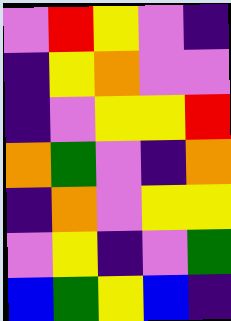[["violet", "red", "yellow", "violet", "indigo"], ["indigo", "yellow", "orange", "violet", "violet"], ["indigo", "violet", "yellow", "yellow", "red"], ["orange", "green", "violet", "indigo", "orange"], ["indigo", "orange", "violet", "yellow", "yellow"], ["violet", "yellow", "indigo", "violet", "green"], ["blue", "green", "yellow", "blue", "indigo"]]